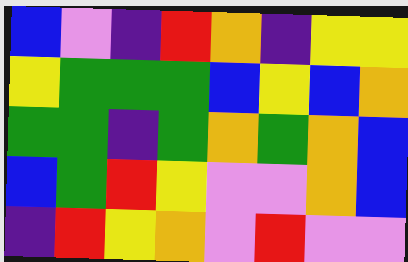[["blue", "violet", "indigo", "red", "orange", "indigo", "yellow", "yellow"], ["yellow", "green", "green", "green", "blue", "yellow", "blue", "orange"], ["green", "green", "indigo", "green", "orange", "green", "orange", "blue"], ["blue", "green", "red", "yellow", "violet", "violet", "orange", "blue"], ["indigo", "red", "yellow", "orange", "violet", "red", "violet", "violet"]]